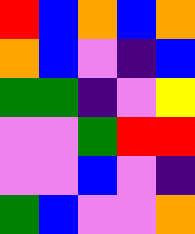[["red", "blue", "orange", "blue", "orange"], ["orange", "blue", "violet", "indigo", "blue"], ["green", "green", "indigo", "violet", "yellow"], ["violet", "violet", "green", "red", "red"], ["violet", "violet", "blue", "violet", "indigo"], ["green", "blue", "violet", "violet", "orange"]]